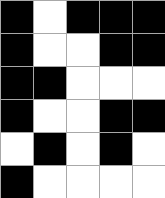[["black", "white", "black", "black", "black"], ["black", "white", "white", "black", "black"], ["black", "black", "white", "white", "white"], ["black", "white", "white", "black", "black"], ["white", "black", "white", "black", "white"], ["black", "white", "white", "white", "white"]]